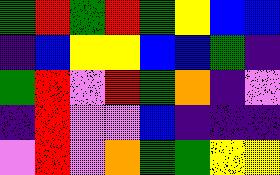[["green", "red", "green", "red", "green", "yellow", "blue", "blue"], ["indigo", "blue", "yellow", "yellow", "blue", "blue", "green", "indigo"], ["green", "red", "violet", "red", "green", "orange", "indigo", "violet"], ["indigo", "red", "violet", "violet", "blue", "indigo", "indigo", "indigo"], ["violet", "red", "violet", "orange", "green", "green", "yellow", "yellow"]]